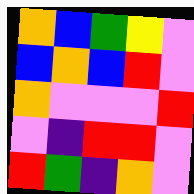[["orange", "blue", "green", "yellow", "violet"], ["blue", "orange", "blue", "red", "violet"], ["orange", "violet", "violet", "violet", "red"], ["violet", "indigo", "red", "red", "violet"], ["red", "green", "indigo", "orange", "violet"]]